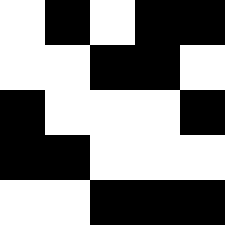[["white", "black", "white", "black", "black"], ["white", "white", "black", "black", "white"], ["black", "white", "white", "white", "black"], ["black", "black", "white", "white", "white"], ["white", "white", "black", "black", "black"]]